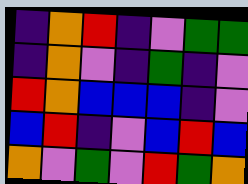[["indigo", "orange", "red", "indigo", "violet", "green", "green"], ["indigo", "orange", "violet", "indigo", "green", "indigo", "violet"], ["red", "orange", "blue", "blue", "blue", "indigo", "violet"], ["blue", "red", "indigo", "violet", "blue", "red", "blue"], ["orange", "violet", "green", "violet", "red", "green", "orange"]]